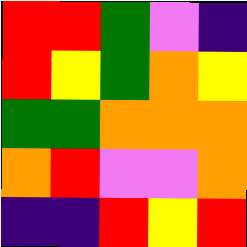[["red", "red", "green", "violet", "indigo"], ["red", "yellow", "green", "orange", "yellow"], ["green", "green", "orange", "orange", "orange"], ["orange", "red", "violet", "violet", "orange"], ["indigo", "indigo", "red", "yellow", "red"]]